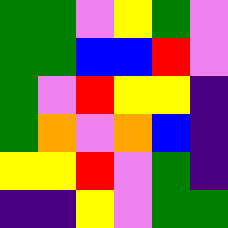[["green", "green", "violet", "yellow", "green", "violet"], ["green", "green", "blue", "blue", "red", "violet"], ["green", "violet", "red", "yellow", "yellow", "indigo"], ["green", "orange", "violet", "orange", "blue", "indigo"], ["yellow", "yellow", "red", "violet", "green", "indigo"], ["indigo", "indigo", "yellow", "violet", "green", "green"]]